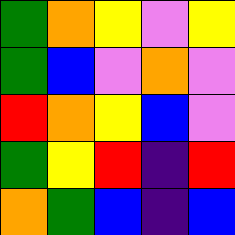[["green", "orange", "yellow", "violet", "yellow"], ["green", "blue", "violet", "orange", "violet"], ["red", "orange", "yellow", "blue", "violet"], ["green", "yellow", "red", "indigo", "red"], ["orange", "green", "blue", "indigo", "blue"]]